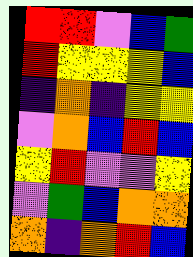[["red", "red", "violet", "blue", "green"], ["red", "yellow", "yellow", "yellow", "blue"], ["indigo", "orange", "indigo", "yellow", "yellow"], ["violet", "orange", "blue", "red", "blue"], ["yellow", "red", "violet", "violet", "yellow"], ["violet", "green", "blue", "orange", "orange"], ["orange", "indigo", "orange", "red", "blue"]]